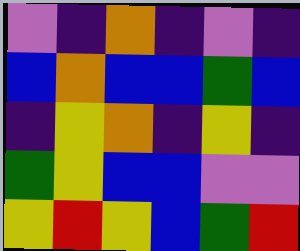[["violet", "indigo", "orange", "indigo", "violet", "indigo"], ["blue", "orange", "blue", "blue", "green", "blue"], ["indigo", "yellow", "orange", "indigo", "yellow", "indigo"], ["green", "yellow", "blue", "blue", "violet", "violet"], ["yellow", "red", "yellow", "blue", "green", "red"]]